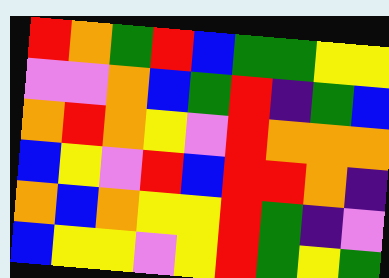[["red", "orange", "green", "red", "blue", "green", "green", "yellow", "yellow"], ["violet", "violet", "orange", "blue", "green", "red", "indigo", "green", "blue"], ["orange", "red", "orange", "yellow", "violet", "red", "orange", "orange", "orange"], ["blue", "yellow", "violet", "red", "blue", "red", "red", "orange", "indigo"], ["orange", "blue", "orange", "yellow", "yellow", "red", "green", "indigo", "violet"], ["blue", "yellow", "yellow", "violet", "yellow", "red", "green", "yellow", "green"]]